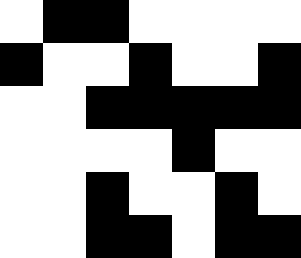[["white", "black", "black", "white", "white", "white", "white"], ["black", "white", "white", "black", "white", "white", "black"], ["white", "white", "black", "black", "black", "black", "black"], ["white", "white", "white", "white", "black", "white", "white"], ["white", "white", "black", "white", "white", "black", "white"], ["white", "white", "black", "black", "white", "black", "black"]]